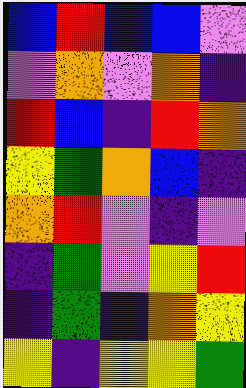[["blue", "red", "blue", "blue", "violet"], ["violet", "orange", "violet", "orange", "indigo"], ["red", "blue", "indigo", "red", "orange"], ["yellow", "green", "orange", "blue", "indigo"], ["orange", "red", "violet", "indigo", "violet"], ["indigo", "green", "violet", "yellow", "red"], ["indigo", "green", "indigo", "orange", "yellow"], ["yellow", "indigo", "yellow", "yellow", "green"]]